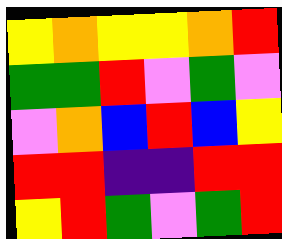[["yellow", "orange", "yellow", "yellow", "orange", "red"], ["green", "green", "red", "violet", "green", "violet"], ["violet", "orange", "blue", "red", "blue", "yellow"], ["red", "red", "indigo", "indigo", "red", "red"], ["yellow", "red", "green", "violet", "green", "red"]]